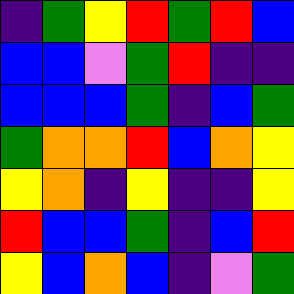[["indigo", "green", "yellow", "red", "green", "red", "blue"], ["blue", "blue", "violet", "green", "red", "indigo", "indigo"], ["blue", "blue", "blue", "green", "indigo", "blue", "green"], ["green", "orange", "orange", "red", "blue", "orange", "yellow"], ["yellow", "orange", "indigo", "yellow", "indigo", "indigo", "yellow"], ["red", "blue", "blue", "green", "indigo", "blue", "red"], ["yellow", "blue", "orange", "blue", "indigo", "violet", "green"]]